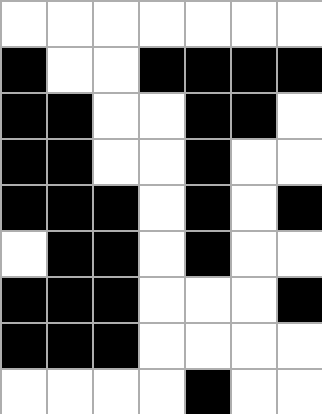[["white", "white", "white", "white", "white", "white", "white"], ["black", "white", "white", "black", "black", "black", "black"], ["black", "black", "white", "white", "black", "black", "white"], ["black", "black", "white", "white", "black", "white", "white"], ["black", "black", "black", "white", "black", "white", "black"], ["white", "black", "black", "white", "black", "white", "white"], ["black", "black", "black", "white", "white", "white", "black"], ["black", "black", "black", "white", "white", "white", "white"], ["white", "white", "white", "white", "black", "white", "white"]]